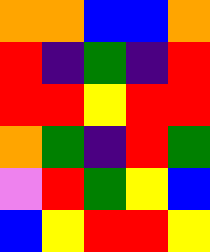[["orange", "orange", "blue", "blue", "orange"], ["red", "indigo", "green", "indigo", "red"], ["red", "red", "yellow", "red", "red"], ["orange", "green", "indigo", "red", "green"], ["violet", "red", "green", "yellow", "blue"], ["blue", "yellow", "red", "red", "yellow"]]